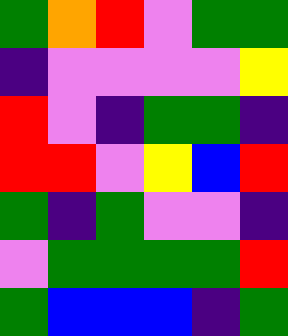[["green", "orange", "red", "violet", "green", "green"], ["indigo", "violet", "violet", "violet", "violet", "yellow"], ["red", "violet", "indigo", "green", "green", "indigo"], ["red", "red", "violet", "yellow", "blue", "red"], ["green", "indigo", "green", "violet", "violet", "indigo"], ["violet", "green", "green", "green", "green", "red"], ["green", "blue", "blue", "blue", "indigo", "green"]]